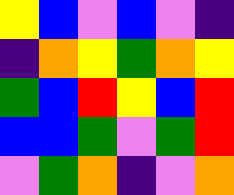[["yellow", "blue", "violet", "blue", "violet", "indigo"], ["indigo", "orange", "yellow", "green", "orange", "yellow"], ["green", "blue", "red", "yellow", "blue", "red"], ["blue", "blue", "green", "violet", "green", "red"], ["violet", "green", "orange", "indigo", "violet", "orange"]]